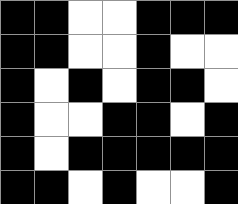[["black", "black", "white", "white", "black", "black", "black"], ["black", "black", "white", "white", "black", "white", "white"], ["black", "white", "black", "white", "black", "black", "white"], ["black", "white", "white", "black", "black", "white", "black"], ["black", "white", "black", "black", "black", "black", "black"], ["black", "black", "white", "black", "white", "white", "black"]]